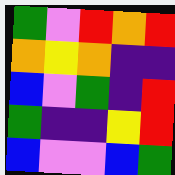[["green", "violet", "red", "orange", "red"], ["orange", "yellow", "orange", "indigo", "indigo"], ["blue", "violet", "green", "indigo", "red"], ["green", "indigo", "indigo", "yellow", "red"], ["blue", "violet", "violet", "blue", "green"]]